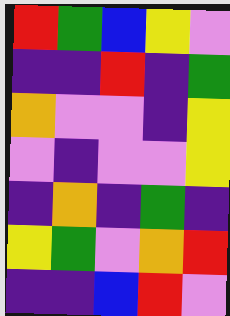[["red", "green", "blue", "yellow", "violet"], ["indigo", "indigo", "red", "indigo", "green"], ["orange", "violet", "violet", "indigo", "yellow"], ["violet", "indigo", "violet", "violet", "yellow"], ["indigo", "orange", "indigo", "green", "indigo"], ["yellow", "green", "violet", "orange", "red"], ["indigo", "indigo", "blue", "red", "violet"]]